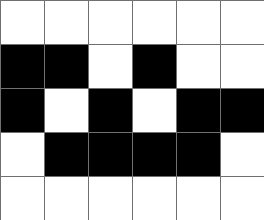[["white", "white", "white", "white", "white", "white"], ["black", "black", "white", "black", "white", "white"], ["black", "white", "black", "white", "black", "black"], ["white", "black", "black", "black", "black", "white"], ["white", "white", "white", "white", "white", "white"]]